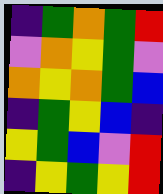[["indigo", "green", "orange", "green", "red"], ["violet", "orange", "yellow", "green", "violet"], ["orange", "yellow", "orange", "green", "blue"], ["indigo", "green", "yellow", "blue", "indigo"], ["yellow", "green", "blue", "violet", "red"], ["indigo", "yellow", "green", "yellow", "red"]]